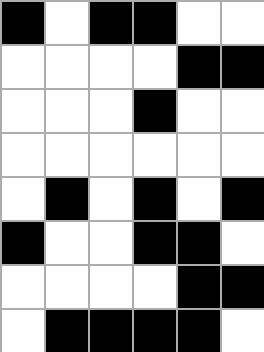[["black", "white", "black", "black", "white", "white"], ["white", "white", "white", "white", "black", "black"], ["white", "white", "white", "black", "white", "white"], ["white", "white", "white", "white", "white", "white"], ["white", "black", "white", "black", "white", "black"], ["black", "white", "white", "black", "black", "white"], ["white", "white", "white", "white", "black", "black"], ["white", "black", "black", "black", "black", "white"]]